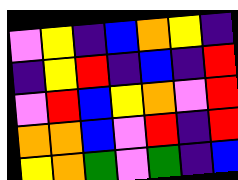[["violet", "yellow", "indigo", "blue", "orange", "yellow", "indigo"], ["indigo", "yellow", "red", "indigo", "blue", "indigo", "red"], ["violet", "red", "blue", "yellow", "orange", "violet", "red"], ["orange", "orange", "blue", "violet", "red", "indigo", "red"], ["yellow", "orange", "green", "violet", "green", "indigo", "blue"]]